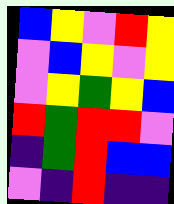[["blue", "yellow", "violet", "red", "yellow"], ["violet", "blue", "yellow", "violet", "yellow"], ["violet", "yellow", "green", "yellow", "blue"], ["red", "green", "red", "red", "violet"], ["indigo", "green", "red", "blue", "blue"], ["violet", "indigo", "red", "indigo", "indigo"]]